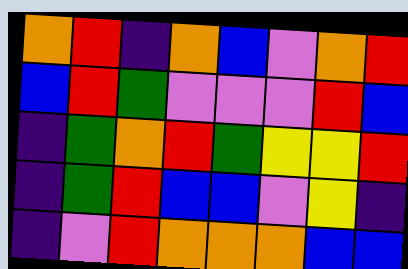[["orange", "red", "indigo", "orange", "blue", "violet", "orange", "red"], ["blue", "red", "green", "violet", "violet", "violet", "red", "blue"], ["indigo", "green", "orange", "red", "green", "yellow", "yellow", "red"], ["indigo", "green", "red", "blue", "blue", "violet", "yellow", "indigo"], ["indigo", "violet", "red", "orange", "orange", "orange", "blue", "blue"]]